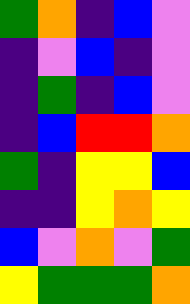[["green", "orange", "indigo", "blue", "violet"], ["indigo", "violet", "blue", "indigo", "violet"], ["indigo", "green", "indigo", "blue", "violet"], ["indigo", "blue", "red", "red", "orange"], ["green", "indigo", "yellow", "yellow", "blue"], ["indigo", "indigo", "yellow", "orange", "yellow"], ["blue", "violet", "orange", "violet", "green"], ["yellow", "green", "green", "green", "orange"]]